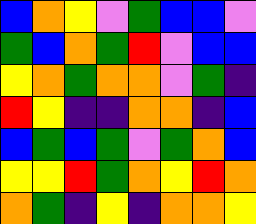[["blue", "orange", "yellow", "violet", "green", "blue", "blue", "violet"], ["green", "blue", "orange", "green", "red", "violet", "blue", "blue"], ["yellow", "orange", "green", "orange", "orange", "violet", "green", "indigo"], ["red", "yellow", "indigo", "indigo", "orange", "orange", "indigo", "blue"], ["blue", "green", "blue", "green", "violet", "green", "orange", "blue"], ["yellow", "yellow", "red", "green", "orange", "yellow", "red", "orange"], ["orange", "green", "indigo", "yellow", "indigo", "orange", "orange", "yellow"]]